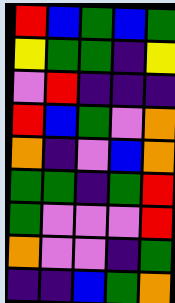[["red", "blue", "green", "blue", "green"], ["yellow", "green", "green", "indigo", "yellow"], ["violet", "red", "indigo", "indigo", "indigo"], ["red", "blue", "green", "violet", "orange"], ["orange", "indigo", "violet", "blue", "orange"], ["green", "green", "indigo", "green", "red"], ["green", "violet", "violet", "violet", "red"], ["orange", "violet", "violet", "indigo", "green"], ["indigo", "indigo", "blue", "green", "orange"]]